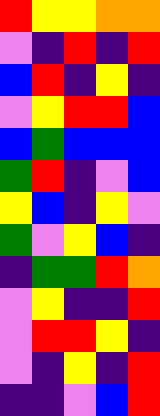[["red", "yellow", "yellow", "orange", "orange"], ["violet", "indigo", "red", "indigo", "red"], ["blue", "red", "indigo", "yellow", "indigo"], ["violet", "yellow", "red", "red", "blue"], ["blue", "green", "blue", "blue", "blue"], ["green", "red", "indigo", "violet", "blue"], ["yellow", "blue", "indigo", "yellow", "violet"], ["green", "violet", "yellow", "blue", "indigo"], ["indigo", "green", "green", "red", "orange"], ["violet", "yellow", "indigo", "indigo", "red"], ["violet", "red", "red", "yellow", "indigo"], ["violet", "indigo", "yellow", "indigo", "red"], ["indigo", "indigo", "violet", "blue", "red"]]